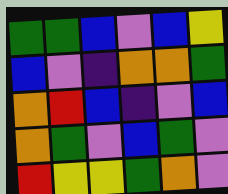[["green", "green", "blue", "violet", "blue", "yellow"], ["blue", "violet", "indigo", "orange", "orange", "green"], ["orange", "red", "blue", "indigo", "violet", "blue"], ["orange", "green", "violet", "blue", "green", "violet"], ["red", "yellow", "yellow", "green", "orange", "violet"]]